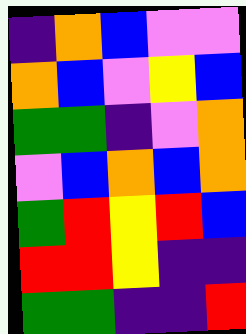[["indigo", "orange", "blue", "violet", "violet"], ["orange", "blue", "violet", "yellow", "blue"], ["green", "green", "indigo", "violet", "orange"], ["violet", "blue", "orange", "blue", "orange"], ["green", "red", "yellow", "red", "blue"], ["red", "red", "yellow", "indigo", "indigo"], ["green", "green", "indigo", "indigo", "red"]]